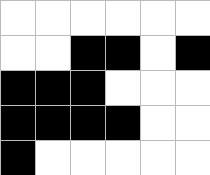[["white", "white", "white", "white", "white", "white"], ["white", "white", "black", "black", "white", "black"], ["black", "black", "black", "white", "white", "white"], ["black", "black", "black", "black", "white", "white"], ["black", "white", "white", "white", "white", "white"]]